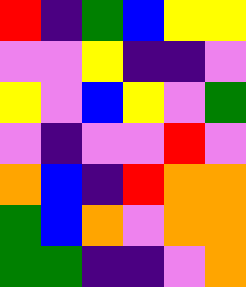[["red", "indigo", "green", "blue", "yellow", "yellow"], ["violet", "violet", "yellow", "indigo", "indigo", "violet"], ["yellow", "violet", "blue", "yellow", "violet", "green"], ["violet", "indigo", "violet", "violet", "red", "violet"], ["orange", "blue", "indigo", "red", "orange", "orange"], ["green", "blue", "orange", "violet", "orange", "orange"], ["green", "green", "indigo", "indigo", "violet", "orange"]]